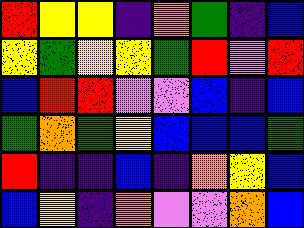[["red", "yellow", "yellow", "indigo", "orange", "green", "indigo", "blue"], ["yellow", "green", "yellow", "yellow", "green", "red", "violet", "red"], ["blue", "red", "red", "violet", "violet", "blue", "indigo", "blue"], ["green", "orange", "green", "yellow", "blue", "blue", "blue", "green"], ["red", "indigo", "indigo", "blue", "indigo", "orange", "yellow", "blue"], ["blue", "yellow", "indigo", "orange", "violet", "violet", "orange", "blue"]]